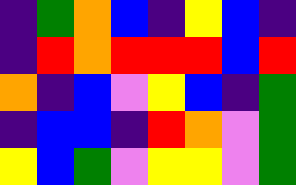[["indigo", "green", "orange", "blue", "indigo", "yellow", "blue", "indigo"], ["indigo", "red", "orange", "red", "red", "red", "blue", "red"], ["orange", "indigo", "blue", "violet", "yellow", "blue", "indigo", "green"], ["indigo", "blue", "blue", "indigo", "red", "orange", "violet", "green"], ["yellow", "blue", "green", "violet", "yellow", "yellow", "violet", "green"]]